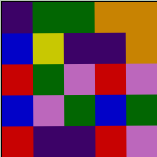[["indigo", "green", "green", "orange", "orange"], ["blue", "yellow", "indigo", "indigo", "orange"], ["red", "green", "violet", "red", "violet"], ["blue", "violet", "green", "blue", "green"], ["red", "indigo", "indigo", "red", "violet"]]